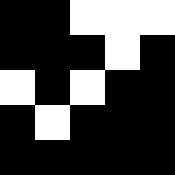[["black", "black", "white", "white", "white"], ["black", "black", "black", "white", "black"], ["white", "black", "white", "black", "black"], ["black", "white", "black", "black", "black"], ["black", "black", "black", "black", "black"]]